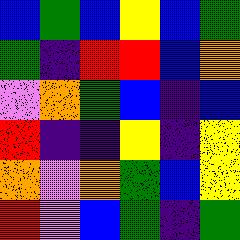[["blue", "green", "blue", "yellow", "blue", "green"], ["green", "indigo", "red", "red", "blue", "orange"], ["violet", "orange", "green", "blue", "indigo", "blue"], ["red", "indigo", "indigo", "yellow", "indigo", "yellow"], ["orange", "violet", "orange", "green", "blue", "yellow"], ["red", "violet", "blue", "green", "indigo", "green"]]